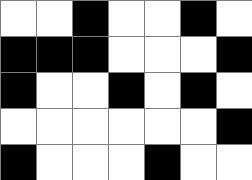[["white", "white", "black", "white", "white", "black", "white"], ["black", "black", "black", "white", "white", "white", "black"], ["black", "white", "white", "black", "white", "black", "white"], ["white", "white", "white", "white", "white", "white", "black"], ["black", "white", "white", "white", "black", "white", "white"]]